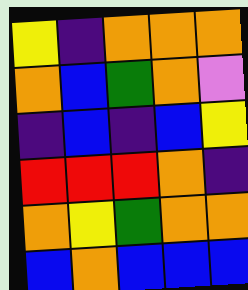[["yellow", "indigo", "orange", "orange", "orange"], ["orange", "blue", "green", "orange", "violet"], ["indigo", "blue", "indigo", "blue", "yellow"], ["red", "red", "red", "orange", "indigo"], ["orange", "yellow", "green", "orange", "orange"], ["blue", "orange", "blue", "blue", "blue"]]